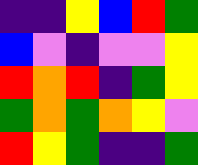[["indigo", "indigo", "yellow", "blue", "red", "green"], ["blue", "violet", "indigo", "violet", "violet", "yellow"], ["red", "orange", "red", "indigo", "green", "yellow"], ["green", "orange", "green", "orange", "yellow", "violet"], ["red", "yellow", "green", "indigo", "indigo", "green"]]